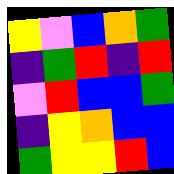[["yellow", "violet", "blue", "orange", "green"], ["indigo", "green", "red", "indigo", "red"], ["violet", "red", "blue", "blue", "green"], ["indigo", "yellow", "orange", "blue", "blue"], ["green", "yellow", "yellow", "red", "blue"]]